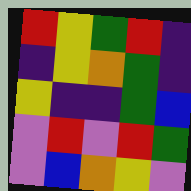[["red", "yellow", "green", "red", "indigo"], ["indigo", "yellow", "orange", "green", "indigo"], ["yellow", "indigo", "indigo", "green", "blue"], ["violet", "red", "violet", "red", "green"], ["violet", "blue", "orange", "yellow", "violet"]]